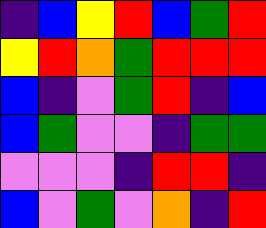[["indigo", "blue", "yellow", "red", "blue", "green", "red"], ["yellow", "red", "orange", "green", "red", "red", "red"], ["blue", "indigo", "violet", "green", "red", "indigo", "blue"], ["blue", "green", "violet", "violet", "indigo", "green", "green"], ["violet", "violet", "violet", "indigo", "red", "red", "indigo"], ["blue", "violet", "green", "violet", "orange", "indigo", "red"]]